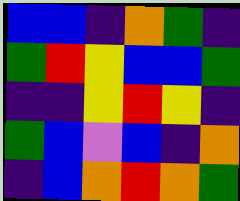[["blue", "blue", "indigo", "orange", "green", "indigo"], ["green", "red", "yellow", "blue", "blue", "green"], ["indigo", "indigo", "yellow", "red", "yellow", "indigo"], ["green", "blue", "violet", "blue", "indigo", "orange"], ["indigo", "blue", "orange", "red", "orange", "green"]]